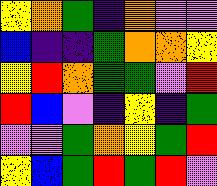[["yellow", "orange", "green", "indigo", "orange", "violet", "violet"], ["blue", "indigo", "indigo", "green", "orange", "orange", "yellow"], ["yellow", "red", "orange", "green", "green", "violet", "red"], ["red", "blue", "violet", "indigo", "yellow", "indigo", "green"], ["violet", "violet", "green", "orange", "yellow", "green", "red"], ["yellow", "blue", "green", "red", "green", "red", "violet"]]